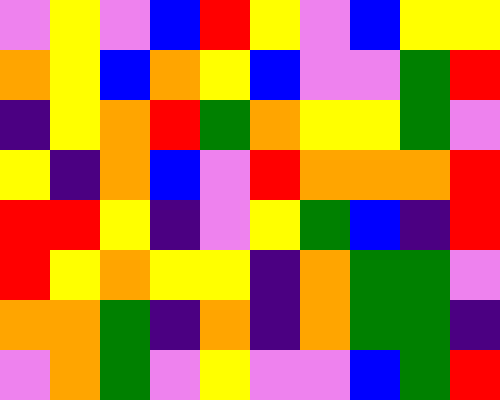[["violet", "yellow", "violet", "blue", "red", "yellow", "violet", "blue", "yellow", "yellow"], ["orange", "yellow", "blue", "orange", "yellow", "blue", "violet", "violet", "green", "red"], ["indigo", "yellow", "orange", "red", "green", "orange", "yellow", "yellow", "green", "violet"], ["yellow", "indigo", "orange", "blue", "violet", "red", "orange", "orange", "orange", "red"], ["red", "red", "yellow", "indigo", "violet", "yellow", "green", "blue", "indigo", "red"], ["red", "yellow", "orange", "yellow", "yellow", "indigo", "orange", "green", "green", "violet"], ["orange", "orange", "green", "indigo", "orange", "indigo", "orange", "green", "green", "indigo"], ["violet", "orange", "green", "violet", "yellow", "violet", "violet", "blue", "green", "red"]]